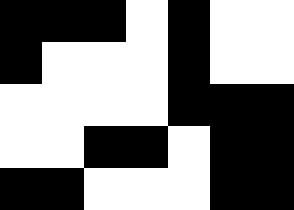[["black", "black", "black", "white", "black", "white", "white"], ["black", "white", "white", "white", "black", "white", "white"], ["white", "white", "white", "white", "black", "black", "black"], ["white", "white", "black", "black", "white", "black", "black"], ["black", "black", "white", "white", "white", "black", "black"]]